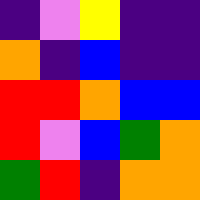[["indigo", "violet", "yellow", "indigo", "indigo"], ["orange", "indigo", "blue", "indigo", "indigo"], ["red", "red", "orange", "blue", "blue"], ["red", "violet", "blue", "green", "orange"], ["green", "red", "indigo", "orange", "orange"]]